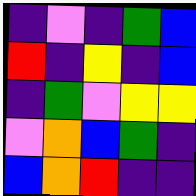[["indigo", "violet", "indigo", "green", "blue"], ["red", "indigo", "yellow", "indigo", "blue"], ["indigo", "green", "violet", "yellow", "yellow"], ["violet", "orange", "blue", "green", "indigo"], ["blue", "orange", "red", "indigo", "indigo"]]